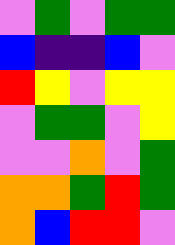[["violet", "green", "violet", "green", "green"], ["blue", "indigo", "indigo", "blue", "violet"], ["red", "yellow", "violet", "yellow", "yellow"], ["violet", "green", "green", "violet", "yellow"], ["violet", "violet", "orange", "violet", "green"], ["orange", "orange", "green", "red", "green"], ["orange", "blue", "red", "red", "violet"]]